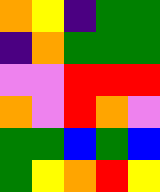[["orange", "yellow", "indigo", "green", "green"], ["indigo", "orange", "green", "green", "green"], ["violet", "violet", "red", "red", "red"], ["orange", "violet", "red", "orange", "violet"], ["green", "green", "blue", "green", "blue"], ["green", "yellow", "orange", "red", "yellow"]]